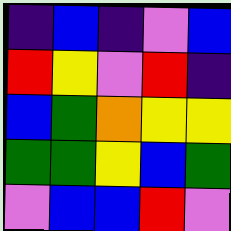[["indigo", "blue", "indigo", "violet", "blue"], ["red", "yellow", "violet", "red", "indigo"], ["blue", "green", "orange", "yellow", "yellow"], ["green", "green", "yellow", "blue", "green"], ["violet", "blue", "blue", "red", "violet"]]